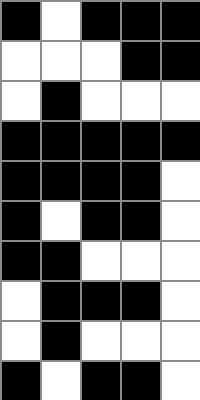[["black", "white", "black", "black", "black"], ["white", "white", "white", "black", "black"], ["white", "black", "white", "white", "white"], ["black", "black", "black", "black", "black"], ["black", "black", "black", "black", "white"], ["black", "white", "black", "black", "white"], ["black", "black", "white", "white", "white"], ["white", "black", "black", "black", "white"], ["white", "black", "white", "white", "white"], ["black", "white", "black", "black", "white"]]